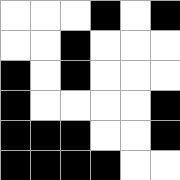[["white", "white", "white", "black", "white", "black"], ["white", "white", "black", "white", "white", "white"], ["black", "white", "black", "white", "white", "white"], ["black", "white", "white", "white", "white", "black"], ["black", "black", "black", "white", "white", "black"], ["black", "black", "black", "black", "white", "white"]]